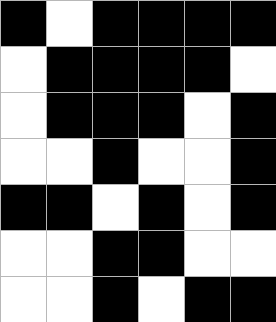[["black", "white", "black", "black", "black", "black"], ["white", "black", "black", "black", "black", "white"], ["white", "black", "black", "black", "white", "black"], ["white", "white", "black", "white", "white", "black"], ["black", "black", "white", "black", "white", "black"], ["white", "white", "black", "black", "white", "white"], ["white", "white", "black", "white", "black", "black"]]